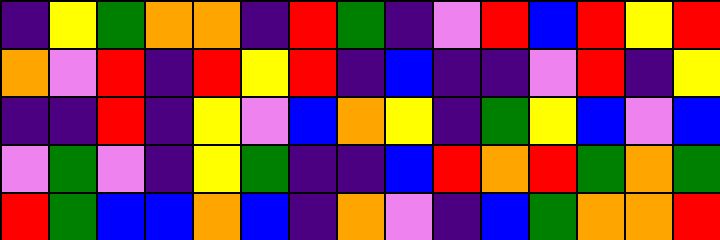[["indigo", "yellow", "green", "orange", "orange", "indigo", "red", "green", "indigo", "violet", "red", "blue", "red", "yellow", "red"], ["orange", "violet", "red", "indigo", "red", "yellow", "red", "indigo", "blue", "indigo", "indigo", "violet", "red", "indigo", "yellow"], ["indigo", "indigo", "red", "indigo", "yellow", "violet", "blue", "orange", "yellow", "indigo", "green", "yellow", "blue", "violet", "blue"], ["violet", "green", "violet", "indigo", "yellow", "green", "indigo", "indigo", "blue", "red", "orange", "red", "green", "orange", "green"], ["red", "green", "blue", "blue", "orange", "blue", "indigo", "orange", "violet", "indigo", "blue", "green", "orange", "orange", "red"]]